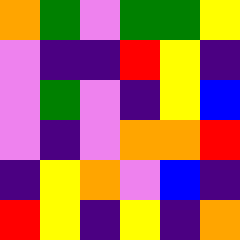[["orange", "green", "violet", "green", "green", "yellow"], ["violet", "indigo", "indigo", "red", "yellow", "indigo"], ["violet", "green", "violet", "indigo", "yellow", "blue"], ["violet", "indigo", "violet", "orange", "orange", "red"], ["indigo", "yellow", "orange", "violet", "blue", "indigo"], ["red", "yellow", "indigo", "yellow", "indigo", "orange"]]